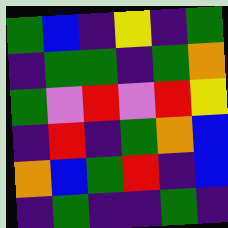[["green", "blue", "indigo", "yellow", "indigo", "green"], ["indigo", "green", "green", "indigo", "green", "orange"], ["green", "violet", "red", "violet", "red", "yellow"], ["indigo", "red", "indigo", "green", "orange", "blue"], ["orange", "blue", "green", "red", "indigo", "blue"], ["indigo", "green", "indigo", "indigo", "green", "indigo"]]